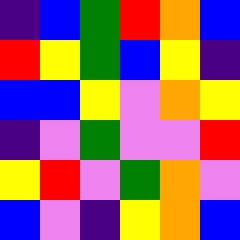[["indigo", "blue", "green", "red", "orange", "blue"], ["red", "yellow", "green", "blue", "yellow", "indigo"], ["blue", "blue", "yellow", "violet", "orange", "yellow"], ["indigo", "violet", "green", "violet", "violet", "red"], ["yellow", "red", "violet", "green", "orange", "violet"], ["blue", "violet", "indigo", "yellow", "orange", "blue"]]